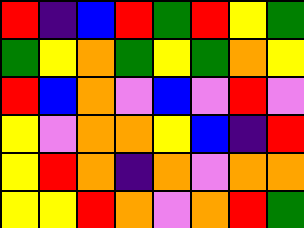[["red", "indigo", "blue", "red", "green", "red", "yellow", "green"], ["green", "yellow", "orange", "green", "yellow", "green", "orange", "yellow"], ["red", "blue", "orange", "violet", "blue", "violet", "red", "violet"], ["yellow", "violet", "orange", "orange", "yellow", "blue", "indigo", "red"], ["yellow", "red", "orange", "indigo", "orange", "violet", "orange", "orange"], ["yellow", "yellow", "red", "orange", "violet", "orange", "red", "green"]]